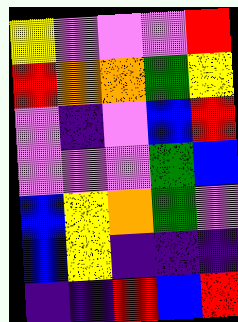[["yellow", "violet", "violet", "violet", "red"], ["red", "orange", "orange", "green", "yellow"], ["violet", "indigo", "violet", "blue", "red"], ["violet", "violet", "violet", "green", "blue"], ["blue", "yellow", "orange", "green", "violet"], ["blue", "yellow", "indigo", "indigo", "indigo"], ["indigo", "indigo", "red", "blue", "red"]]